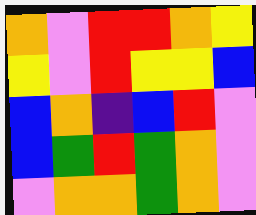[["orange", "violet", "red", "red", "orange", "yellow"], ["yellow", "violet", "red", "yellow", "yellow", "blue"], ["blue", "orange", "indigo", "blue", "red", "violet"], ["blue", "green", "red", "green", "orange", "violet"], ["violet", "orange", "orange", "green", "orange", "violet"]]